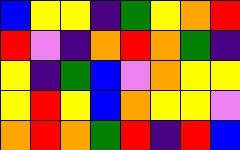[["blue", "yellow", "yellow", "indigo", "green", "yellow", "orange", "red"], ["red", "violet", "indigo", "orange", "red", "orange", "green", "indigo"], ["yellow", "indigo", "green", "blue", "violet", "orange", "yellow", "yellow"], ["yellow", "red", "yellow", "blue", "orange", "yellow", "yellow", "violet"], ["orange", "red", "orange", "green", "red", "indigo", "red", "blue"]]